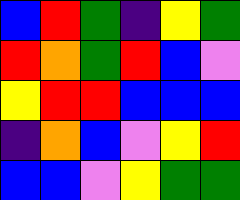[["blue", "red", "green", "indigo", "yellow", "green"], ["red", "orange", "green", "red", "blue", "violet"], ["yellow", "red", "red", "blue", "blue", "blue"], ["indigo", "orange", "blue", "violet", "yellow", "red"], ["blue", "blue", "violet", "yellow", "green", "green"]]